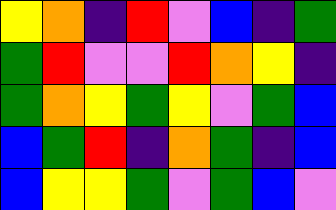[["yellow", "orange", "indigo", "red", "violet", "blue", "indigo", "green"], ["green", "red", "violet", "violet", "red", "orange", "yellow", "indigo"], ["green", "orange", "yellow", "green", "yellow", "violet", "green", "blue"], ["blue", "green", "red", "indigo", "orange", "green", "indigo", "blue"], ["blue", "yellow", "yellow", "green", "violet", "green", "blue", "violet"]]